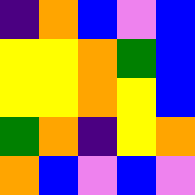[["indigo", "orange", "blue", "violet", "blue"], ["yellow", "yellow", "orange", "green", "blue"], ["yellow", "yellow", "orange", "yellow", "blue"], ["green", "orange", "indigo", "yellow", "orange"], ["orange", "blue", "violet", "blue", "violet"]]